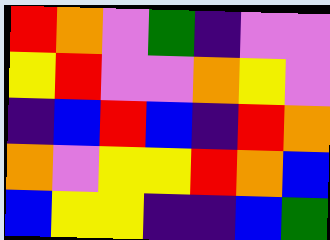[["red", "orange", "violet", "green", "indigo", "violet", "violet"], ["yellow", "red", "violet", "violet", "orange", "yellow", "violet"], ["indigo", "blue", "red", "blue", "indigo", "red", "orange"], ["orange", "violet", "yellow", "yellow", "red", "orange", "blue"], ["blue", "yellow", "yellow", "indigo", "indigo", "blue", "green"]]